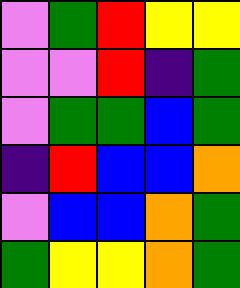[["violet", "green", "red", "yellow", "yellow"], ["violet", "violet", "red", "indigo", "green"], ["violet", "green", "green", "blue", "green"], ["indigo", "red", "blue", "blue", "orange"], ["violet", "blue", "blue", "orange", "green"], ["green", "yellow", "yellow", "orange", "green"]]